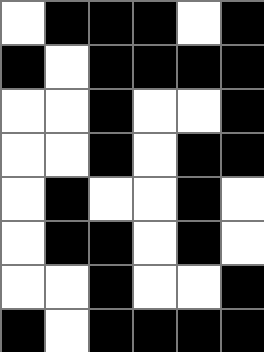[["white", "black", "black", "black", "white", "black"], ["black", "white", "black", "black", "black", "black"], ["white", "white", "black", "white", "white", "black"], ["white", "white", "black", "white", "black", "black"], ["white", "black", "white", "white", "black", "white"], ["white", "black", "black", "white", "black", "white"], ["white", "white", "black", "white", "white", "black"], ["black", "white", "black", "black", "black", "black"]]